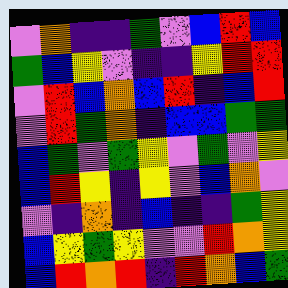[["violet", "orange", "indigo", "indigo", "green", "violet", "blue", "red", "blue"], ["green", "blue", "yellow", "violet", "indigo", "indigo", "yellow", "red", "red"], ["violet", "red", "blue", "orange", "blue", "red", "indigo", "blue", "red"], ["violet", "red", "green", "orange", "indigo", "blue", "blue", "green", "green"], ["blue", "green", "violet", "green", "yellow", "violet", "green", "violet", "yellow"], ["blue", "red", "yellow", "indigo", "yellow", "violet", "blue", "orange", "violet"], ["violet", "indigo", "orange", "indigo", "blue", "indigo", "indigo", "green", "yellow"], ["blue", "yellow", "green", "yellow", "violet", "violet", "red", "orange", "yellow"], ["blue", "red", "orange", "red", "indigo", "red", "orange", "blue", "green"]]